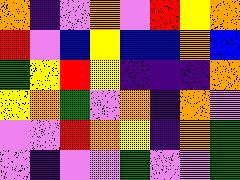[["orange", "indigo", "violet", "orange", "violet", "red", "yellow", "orange"], ["red", "violet", "blue", "yellow", "blue", "blue", "orange", "blue"], ["green", "yellow", "red", "yellow", "indigo", "indigo", "indigo", "orange"], ["yellow", "orange", "green", "violet", "orange", "indigo", "orange", "violet"], ["violet", "violet", "red", "orange", "yellow", "indigo", "orange", "green"], ["violet", "indigo", "violet", "violet", "green", "violet", "violet", "green"]]